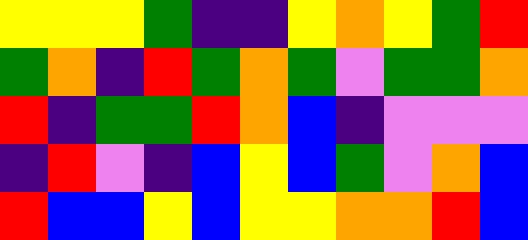[["yellow", "yellow", "yellow", "green", "indigo", "indigo", "yellow", "orange", "yellow", "green", "red"], ["green", "orange", "indigo", "red", "green", "orange", "green", "violet", "green", "green", "orange"], ["red", "indigo", "green", "green", "red", "orange", "blue", "indigo", "violet", "violet", "violet"], ["indigo", "red", "violet", "indigo", "blue", "yellow", "blue", "green", "violet", "orange", "blue"], ["red", "blue", "blue", "yellow", "blue", "yellow", "yellow", "orange", "orange", "red", "blue"]]